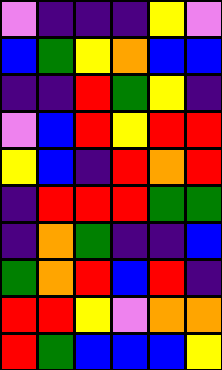[["violet", "indigo", "indigo", "indigo", "yellow", "violet"], ["blue", "green", "yellow", "orange", "blue", "blue"], ["indigo", "indigo", "red", "green", "yellow", "indigo"], ["violet", "blue", "red", "yellow", "red", "red"], ["yellow", "blue", "indigo", "red", "orange", "red"], ["indigo", "red", "red", "red", "green", "green"], ["indigo", "orange", "green", "indigo", "indigo", "blue"], ["green", "orange", "red", "blue", "red", "indigo"], ["red", "red", "yellow", "violet", "orange", "orange"], ["red", "green", "blue", "blue", "blue", "yellow"]]